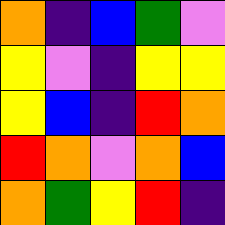[["orange", "indigo", "blue", "green", "violet"], ["yellow", "violet", "indigo", "yellow", "yellow"], ["yellow", "blue", "indigo", "red", "orange"], ["red", "orange", "violet", "orange", "blue"], ["orange", "green", "yellow", "red", "indigo"]]